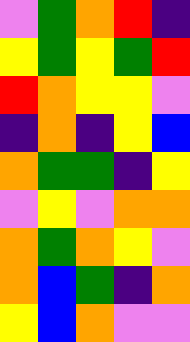[["violet", "green", "orange", "red", "indigo"], ["yellow", "green", "yellow", "green", "red"], ["red", "orange", "yellow", "yellow", "violet"], ["indigo", "orange", "indigo", "yellow", "blue"], ["orange", "green", "green", "indigo", "yellow"], ["violet", "yellow", "violet", "orange", "orange"], ["orange", "green", "orange", "yellow", "violet"], ["orange", "blue", "green", "indigo", "orange"], ["yellow", "blue", "orange", "violet", "violet"]]